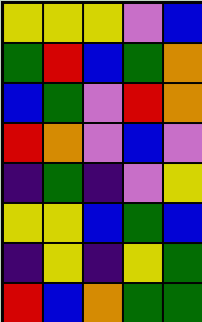[["yellow", "yellow", "yellow", "violet", "blue"], ["green", "red", "blue", "green", "orange"], ["blue", "green", "violet", "red", "orange"], ["red", "orange", "violet", "blue", "violet"], ["indigo", "green", "indigo", "violet", "yellow"], ["yellow", "yellow", "blue", "green", "blue"], ["indigo", "yellow", "indigo", "yellow", "green"], ["red", "blue", "orange", "green", "green"]]